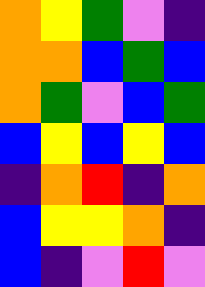[["orange", "yellow", "green", "violet", "indigo"], ["orange", "orange", "blue", "green", "blue"], ["orange", "green", "violet", "blue", "green"], ["blue", "yellow", "blue", "yellow", "blue"], ["indigo", "orange", "red", "indigo", "orange"], ["blue", "yellow", "yellow", "orange", "indigo"], ["blue", "indigo", "violet", "red", "violet"]]